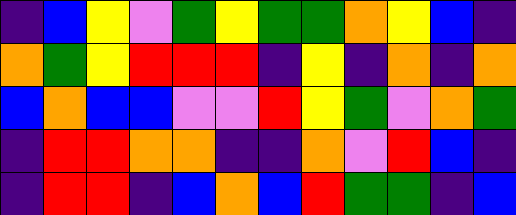[["indigo", "blue", "yellow", "violet", "green", "yellow", "green", "green", "orange", "yellow", "blue", "indigo"], ["orange", "green", "yellow", "red", "red", "red", "indigo", "yellow", "indigo", "orange", "indigo", "orange"], ["blue", "orange", "blue", "blue", "violet", "violet", "red", "yellow", "green", "violet", "orange", "green"], ["indigo", "red", "red", "orange", "orange", "indigo", "indigo", "orange", "violet", "red", "blue", "indigo"], ["indigo", "red", "red", "indigo", "blue", "orange", "blue", "red", "green", "green", "indigo", "blue"]]